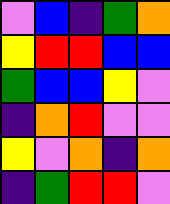[["violet", "blue", "indigo", "green", "orange"], ["yellow", "red", "red", "blue", "blue"], ["green", "blue", "blue", "yellow", "violet"], ["indigo", "orange", "red", "violet", "violet"], ["yellow", "violet", "orange", "indigo", "orange"], ["indigo", "green", "red", "red", "violet"]]